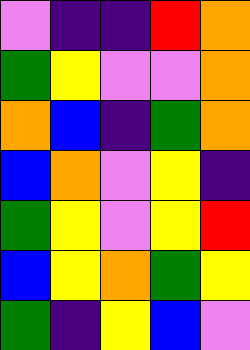[["violet", "indigo", "indigo", "red", "orange"], ["green", "yellow", "violet", "violet", "orange"], ["orange", "blue", "indigo", "green", "orange"], ["blue", "orange", "violet", "yellow", "indigo"], ["green", "yellow", "violet", "yellow", "red"], ["blue", "yellow", "orange", "green", "yellow"], ["green", "indigo", "yellow", "blue", "violet"]]